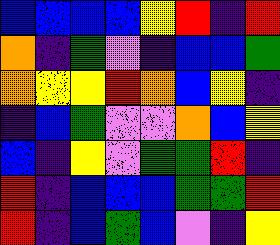[["blue", "blue", "blue", "blue", "yellow", "red", "indigo", "red"], ["orange", "indigo", "green", "violet", "indigo", "blue", "blue", "green"], ["orange", "yellow", "yellow", "red", "orange", "blue", "yellow", "indigo"], ["indigo", "blue", "green", "violet", "violet", "orange", "blue", "yellow"], ["blue", "indigo", "yellow", "violet", "green", "green", "red", "indigo"], ["red", "indigo", "blue", "blue", "blue", "green", "green", "red"], ["red", "indigo", "blue", "green", "blue", "violet", "indigo", "yellow"]]